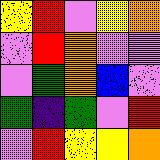[["yellow", "red", "violet", "yellow", "orange"], ["violet", "red", "orange", "violet", "violet"], ["violet", "green", "orange", "blue", "violet"], ["green", "indigo", "green", "violet", "red"], ["violet", "red", "yellow", "yellow", "orange"]]